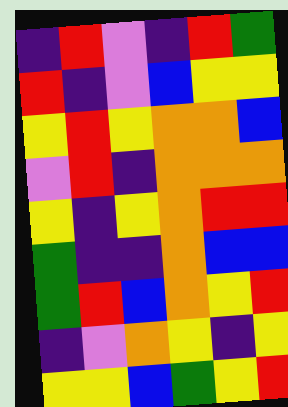[["indigo", "red", "violet", "indigo", "red", "green"], ["red", "indigo", "violet", "blue", "yellow", "yellow"], ["yellow", "red", "yellow", "orange", "orange", "blue"], ["violet", "red", "indigo", "orange", "orange", "orange"], ["yellow", "indigo", "yellow", "orange", "red", "red"], ["green", "indigo", "indigo", "orange", "blue", "blue"], ["green", "red", "blue", "orange", "yellow", "red"], ["indigo", "violet", "orange", "yellow", "indigo", "yellow"], ["yellow", "yellow", "blue", "green", "yellow", "red"]]